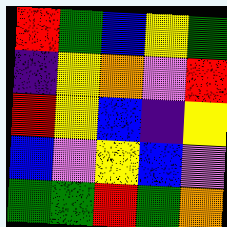[["red", "green", "blue", "yellow", "green"], ["indigo", "yellow", "orange", "violet", "red"], ["red", "yellow", "blue", "indigo", "yellow"], ["blue", "violet", "yellow", "blue", "violet"], ["green", "green", "red", "green", "orange"]]